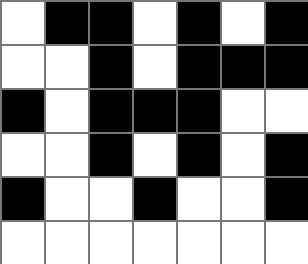[["white", "black", "black", "white", "black", "white", "black"], ["white", "white", "black", "white", "black", "black", "black"], ["black", "white", "black", "black", "black", "white", "white"], ["white", "white", "black", "white", "black", "white", "black"], ["black", "white", "white", "black", "white", "white", "black"], ["white", "white", "white", "white", "white", "white", "white"]]